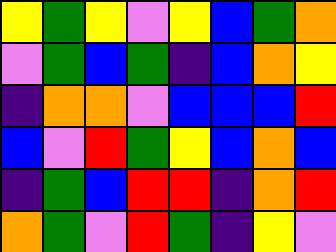[["yellow", "green", "yellow", "violet", "yellow", "blue", "green", "orange"], ["violet", "green", "blue", "green", "indigo", "blue", "orange", "yellow"], ["indigo", "orange", "orange", "violet", "blue", "blue", "blue", "red"], ["blue", "violet", "red", "green", "yellow", "blue", "orange", "blue"], ["indigo", "green", "blue", "red", "red", "indigo", "orange", "red"], ["orange", "green", "violet", "red", "green", "indigo", "yellow", "violet"]]